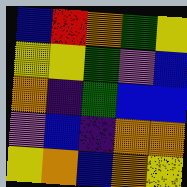[["blue", "red", "orange", "green", "yellow"], ["yellow", "yellow", "green", "violet", "blue"], ["orange", "indigo", "green", "blue", "blue"], ["violet", "blue", "indigo", "orange", "orange"], ["yellow", "orange", "blue", "orange", "yellow"]]